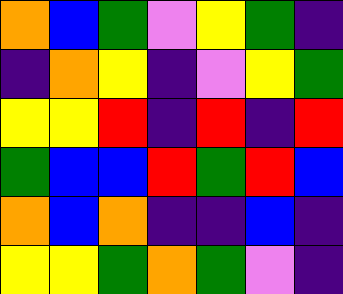[["orange", "blue", "green", "violet", "yellow", "green", "indigo"], ["indigo", "orange", "yellow", "indigo", "violet", "yellow", "green"], ["yellow", "yellow", "red", "indigo", "red", "indigo", "red"], ["green", "blue", "blue", "red", "green", "red", "blue"], ["orange", "blue", "orange", "indigo", "indigo", "blue", "indigo"], ["yellow", "yellow", "green", "orange", "green", "violet", "indigo"]]